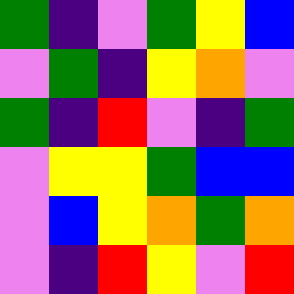[["green", "indigo", "violet", "green", "yellow", "blue"], ["violet", "green", "indigo", "yellow", "orange", "violet"], ["green", "indigo", "red", "violet", "indigo", "green"], ["violet", "yellow", "yellow", "green", "blue", "blue"], ["violet", "blue", "yellow", "orange", "green", "orange"], ["violet", "indigo", "red", "yellow", "violet", "red"]]